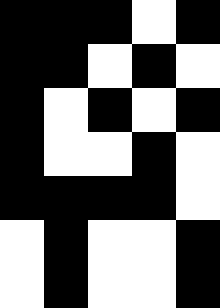[["black", "black", "black", "white", "black"], ["black", "black", "white", "black", "white"], ["black", "white", "black", "white", "black"], ["black", "white", "white", "black", "white"], ["black", "black", "black", "black", "white"], ["white", "black", "white", "white", "black"], ["white", "black", "white", "white", "black"]]